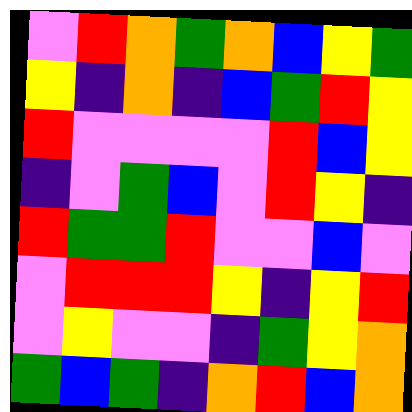[["violet", "red", "orange", "green", "orange", "blue", "yellow", "green"], ["yellow", "indigo", "orange", "indigo", "blue", "green", "red", "yellow"], ["red", "violet", "violet", "violet", "violet", "red", "blue", "yellow"], ["indigo", "violet", "green", "blue", "violet", "red", "yellow", "indigo"], ["red", "green", "green", "red", "violet", "violet", "blue", "violet"], ["violet", "red", "red", "red", "yellow", "indigo", "yellow", "red"], ["violet", "yellow", "violet", "violet", "indigo", "green", "yellow", "orange"], ["green", "blue", "green", "indigo", "orange", "red", "blue", "orange"]]